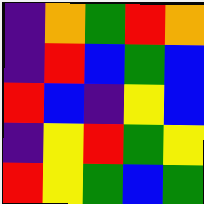[["indigo", "orange", "green", "red", "orange"], ["indigo", "red", "blue", "green", "blue"], ["red", "blue", "indigo", "yellow", "blue"], ["indigo", "yellow", "red", "green", "yellow"], ["red", "yellow", "green", "blue", "green"]]